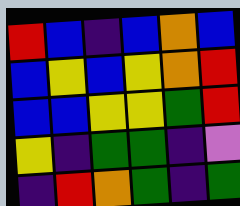[["red", "blue", "indigo", "blue", "orange", "blue"], ["blue", "yellow", "blue", "yellow", "orange", "red"], ["blue", "blue", "yellow", "yellow", "green", "red"], ["yellow", "indigo", "green", "green", "indigo", "violet"], ["indigo", "red", "orange", "green", "indigo", "green"]]